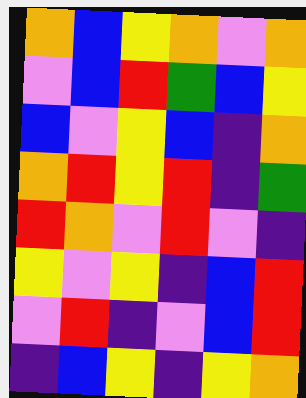[["orange", "blue", "yellow", "orange", "violet", "orange"], ["violet", "blue", "red", "green", "blue", "yellow"], ["blue", "violet", "yellow", "blue", "indigo", "orange"], ["orange", "red", "yellow", "red", "indigo", "green"], ["red", "orange", "violet", "red", "violet", "indigo"], ["yellow", "violet", "yellow", "indigo", "blue", "red"], ["violet", "red", "indigo", "violet", "blue", "red"], ["indigo", "blue", "yellow", "indigo", "yellow", "orange"]]